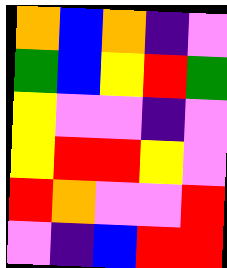[["orange", "blue", "orange", "indigo", "violet"], ["green", "blue", "yellow", "red", "green"], ["yellow", "violet", "violet", "indigo", "violet"], ["yellow", "red", "red", "yellow", "violet"], ["red", "orange", "violet", "violet", "red"], ["violet", "indigo", "blue", "red", "red"]]